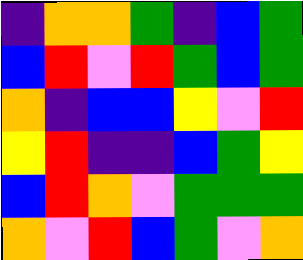[["indigo", "orange", "orange", "green", "indigo", "blue", "green"], ["blue", "red", "violet", "red", "green", "blue", "green"], ["orange", "indigo", "blue", "blue", "yellow", "violet", "red"], ["yellow", "red", "indigo", "indigo", "blue", "green", "yellow"], ["blue", "red", "orange", "violet", "green", "green", "green"], ["orange", "violet", "red", "blue", "green", "violet", "orange"]]